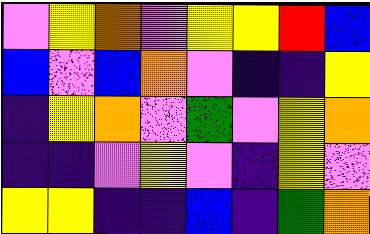[["violet", "yellow", "orange", "violet", "yellow", "yellow", "red", "blue"], ["blue", "violet", "blue", "orange", "violet", "indigo", "indigo", "yellow"], ["indigo", "yellow", "orange", "violet", "green", "violet", "yellow", "orange"], ["indigo", "indigo", "violet", "yellow", "violet", "indigo", "yellow", "violet"], ["yellow", "yellow", "indigo", "indigo", "blue", "indigo", "green", "orange"]]